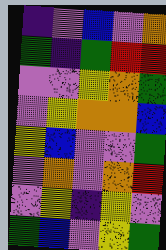[["indigo", "violet", "blue", "violet", "orange"], ["green", "indigo", "green", "red", "red"], ["violet", "violet", "yellow", "orange", "green"], ["violet", "yellow", "orange", "orange", "blue"], ["yellow", "blue", "violet", "violet", "green"], ["violet", "orange", "violet", "orange", "red"], ["violet", "yellow", "indigo", "yellow", "violet"], ["green", "blue", "violet", "yellow", "green"]]